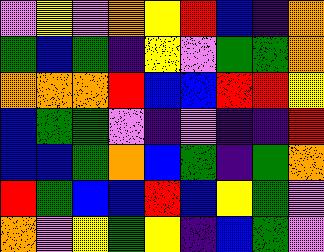[["violet", "yellow", "violet", "orange", "yellow", "red", "blue", "indigo", "orange"], ["green", "blue", "green", "indigo", "yellow", "violet", "green", "green", "orange"], ["orange", "orange", "orange", "red", "blue", "blue", "red", "red", "yellow"], ["blue", "green", "green", "violet", "indigo", "violet", "indigo", "indigo", "red"], ["blue", "blue", "green", "orange", "blue", "green", "indigo", "green", "orange"], ["red", "green", "blue", "blue", "red", "blue", "yellow", "green", "violet"], ["orange", "violet", "yellow", "green", "yellow", "indigo", "blue", "green", "violet"]]